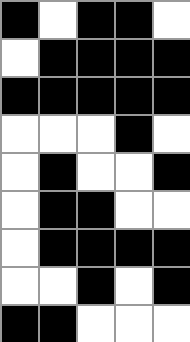[["black", "white", "black", "black", "white"], ["white", "black", "black", "black", "black"], ["black", "black", "black", "black", "black"], ["white", "white", "white", "black", "white"], ["white", "black", "white", "white", "black"], ["white", "black", "black", "white", "white"], ["white", "black", "black", "black", "black"], ["white", "white", "black", "white", "black"], ["black", "black", "white", "white", "white"]]